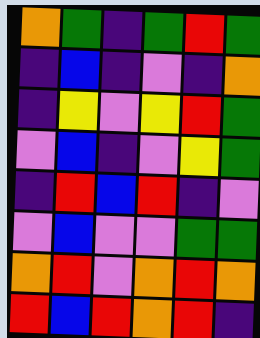[["orange", "green", "indigo", "green", "red", "green"], ["indigo", "blue", "indigo", "violet", "indigo", "orange"], ["indigo", "yellow", "violet", "yellow", "red", "green"], ["violet", "blue", "indigo", "violet", "yellow", "green"], ["indigo", "red", "blue", "red", "indigo", "violet"], ["violet", "blue", "violet", "violet", "green", "green"], ["orange", "red", "violet", "orange", "red", "orange"], ["red", "blue", "red", "orange", "red", "indigo"]]